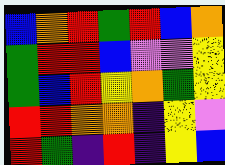[["blue", "orange", "red", "green", "red", "blue", "orange"], ["green", "red", "red", "blue", "violet", "violet", "yellow"], ["green", "blue", "red", "yellow", "orange", "green", "yellow"], ["red", "red", "orange", "orange", "indigo", "yellow", "violet"], ["red", "green", "indigo", "red", "indigo", "yellow", "blue"]]